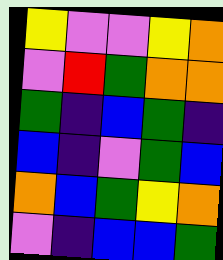[["yellow", "violet", "violet", "yellow", "orange"], ["violet", "red", "green", "orange", "orange"], ["green", "indigo", "blue", "green", "indigo"], ["blue", "indigo", "violet", "green", "blue"], ["orange", "blue", "green", "yellow", "orange"], ["violet", "indigo", "blue", "blue", "green"]]